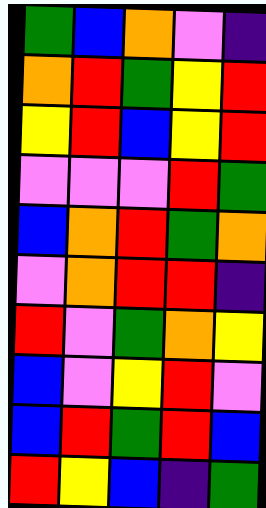[["green", "blue", "orange", "violet", "indigo"], ["orange", "red", "green", "yellow", "red"], ["yellow", "red", "blue", "yellow", "red"], ["violet", "violet", "violet", "red", "green"], ["blue", "orange", "red", "green", "orange"], ["violet", "orange", "red", "red", "indigo"], ["red", "violet", "green", "orange", "yellow"], ["blue", "violet", "yellow", "red", "violet"], ["blue", "red", "green", "red", "blue"], ["red", "yellow", "blue", "indigo", "green"]]